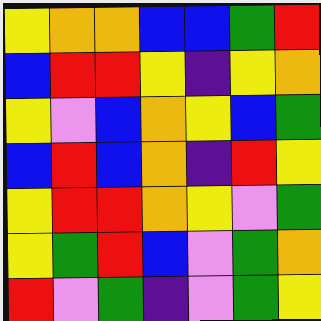[["yellow", "orange", "orange", "blue", "blue", "green", "red"], ["blue", "red", "red", "yellow", "indigo", "yellow", "orange"], ["yellow", "violet", "blue", "orange", "yellow", "blue", "green"], ["blue", "red", "blue", "orange", "indigo", "red", "yellow"], ["yellow", "red", "red", "orange", "yellow", "violet", "green"], ["yellow", "green", "red", "blue", "violet", "green", "orange"], ["red", "violet", "green", "indigo", "violet", "green", "yellow"]]